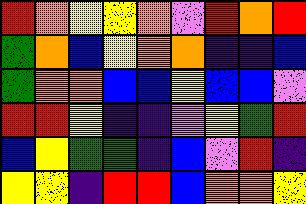[["red", "orange", "yellow", "yellow", "orange", "violet", "red", "orange", "red"], ["green", "orange", "blue", "yellow", "orange", "orange", "indigo", "indigo", "blue"], ["green", "orange", "orange", "blue", "blue", "yellow", "blue", "blue", "violet"], ["red", "red", "yellow", "indigo", "indigo", "violet", "yellow", "green", "red"], ["blue", "yellow", "green", "green", "indigo", "blue", "violet", "red", "indigo"], ["yellow", "yellow", "indigo", "red", "red", "blue", "orange", "orange", "yellow"]]